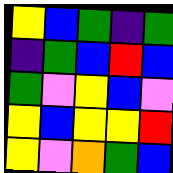[["yellow", "blue", "green", "indigo", "green"], ["indigo", "green", "blue", "red", "blue"], ["green", "violet", "yellow", "blue", "violet"], ["yellow", "blue", "yellow", "yellow", "red"], ["yellow", "violet", "orange", "green", "blue"]]